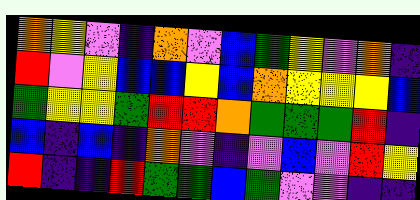[["orange", "yellow", "violet", "indigo", "orange", "violet", "blue", "green", "yellow", "violet", "orange", "indigo"], ["red", "violet", "yellow", "blue", "blue", "yellow", "blue", "orange", "yellow", "yellow", "yellow", "blue"], ["green", "yellow", "yellow", "green", "red", "red", "orange", "green", "green", "green", "red", "indigo"], ["blue", "indigo", "blue", "indigo", "orange", "violet", "indigo", "violet", "blue", "violet", "red", "yellow"], ["red", "indigo", "indigo", "red", "green", "green", "blue", "green", "violet", "violet", "indigo", "indigo"]]